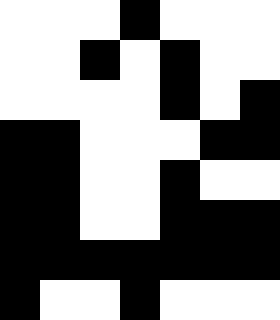[["white", "white", "white", "black", "white", "white", "white"], ["white", "white", "black", "white", "black", "white", "white"], ["white", "white", "white", "white", "black", "white", "black"], ["black", "black", "white", "white", "white", "black", "black"], ["black", "black", "white", "white", "black", "white", "white"], ["black", "black", "white", "white", "black", "black", "black"], ["black", "black", "black", "black", "black", "black", "black"], ["black", "white", "white", "black", "white", "white", "white"]]